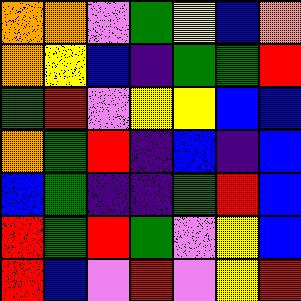[["orange", "orange", "violet", "green", "yellow", "blue", "orange"], ["orange", "yellow", "blue", "indigo", "green", "green", "red"], ["green", "red", "violet", "yellow", "yellow", "blue", "blue"], ["orange", "green", "red", "indigo", "blue", "indigo", "blue"], ["blue", "green", "indigo", "indigo", "green", "red", "blue"], ["red", "green", "red", "green", "violet", "yellow", "blue"], ["red", "blue", "violet", "red", "violet", "yellow", "red"]]